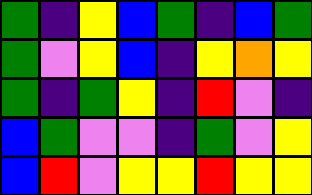[["green", "indigo", "yellow", "blue", "green", "indigo", "blue", "green"], ["green", "violet", "yellow", "blue", "indigo", "yellow", "orange", "yellow"], ["green", "indigo", "green", "yellow", "indigo", "red", "violet", "indigo"], ["blue", "green", "violet", "violet", "indigo", "green", "violet", "yellow"], ["blue", "red", "violet", "yellow", "yellow", "red", "yellow", "yellow"]]